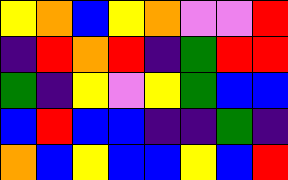[["yellow", "orange", "blue", "yellow", "orange", "violet", "violet", "red"], ["indigo", "red", "orange", "red", "indigo", "green", "red", "red"], ["green", "indigo", "yellow", "violet", "yellow", "green", "blue", "blue"], ["blue", "red", "blue", "blue", "indigo", "indigo", "green", "indigo"], ["orange", "blue", "yellow", "blue", "blue", "yellow", "blue", "red"]]